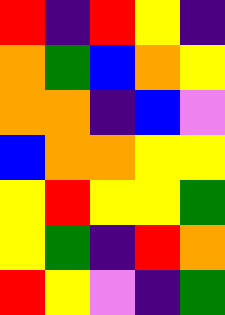[["red", "indigo", "red", "yellow", "indigo"], ["orange", "green", "blue", "orange", "yellow"], ["orange", "orange", "indigo", "blue", "violet"], ["blue", "orange", "orange", "yellow", "yellow"], ["yellow", "red", "yellow", "yellow", "green"], ["yellow", "green", "indigo", "red", "orange"], ["red", "yellow", "violet", "indigo", "green"]]